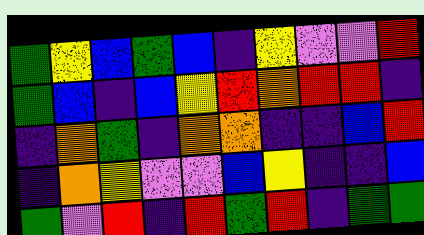[["green", "yellow", "blue", "green", "blue", "indigo", "yellow", "violet", "violet", "red"], ["green", "blue", "indigo", "blue", "yellow", "red", "orange", "red", "red", "indigo"], ["indigo", "orange", "green", "indigo", "orange", "orange", "indigo", "indigo", "blue", "red"], ["indigo", "orange", "yellow", "violet", "violet", "blue", "yellow", "indigo", "indigo", "blue"], ["green", "violet", "red", "indigo", "red", "green", "red", "indigo", "green", "green"]]